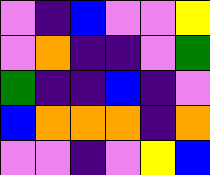[["violet", "indigo", "blue", "violet", "violet", "yellow"], ["violet", "orange", "indigo", "indigo", "violet", "green"], ["green", "indigo", "indigo", "blue", "indigo", "violet"], ["blue", "orange", "orange", "orange", "indigo", "orange"], ["violet", "violet", "indigo", "violet", "yellow", "blue"]]